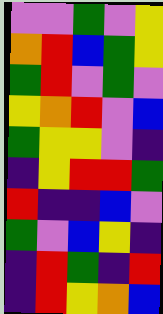[["violet", "violet", "green", "violet", "yellow"], ["orange", "red", "blue", "green", "yellow"], ["green", "red", "violet", "green", "violet"], ["yellow", "orange", "red", "violet", "blue"], ["green", "yellow", "yellow", "violet", "indigo"], ["indigo", "yellow", "red", "red", "green"], ["red", "indigo", "indigo", "blue", "violet"], ["green", "violet", "blue", "yellow", "indigo"], ["indigo", "red", "green", "indigo", "red"], ["indigo", "red", "yellow", "orange", "blue"]]